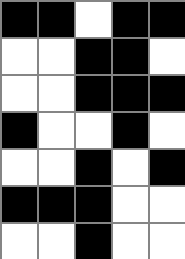[["black", "black", "white", "black", "black"], ["white", "white", "black", "black", "white"], ["white", "white", "black", "black", "black"], ["black", "white", "white", "black", "white"], ["white", "white", "black", "white", "black"], ["black", "black", "black", "white", "white"], ["white", "white", "black", "white", "white"]]